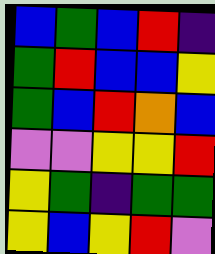[["blue", "green", "blue", "red", "indigo"], ["green", "red", "blue", "blue", "yellow"], ["green", "blue", "red", "orange", "blue"], ["violet", "violet", "yellow", "yellow", "red"], ["yellow", "green", "indigo", "green", "green"], ["yellow", "blue", "yellow", "red", "violet"]]